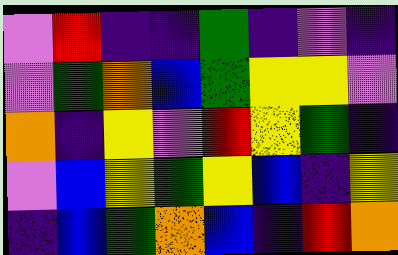[["violet", "red", "indigo", "indigo", "green", "indigo", "violet", "indigo"], ["violet", "green", "orange", "blue", "green", "yellow", "yellow", "violet"], ["orange", "indigo", "yellow", "violet", "red", "yellow", "green", "indigo"], ["violet", "blue", "yellow", "green", "yellow", "blue", "indigo", "yellow"], ["indigo", "blue", "green", "orange", "blue", "indigo", "red", "orange"]]